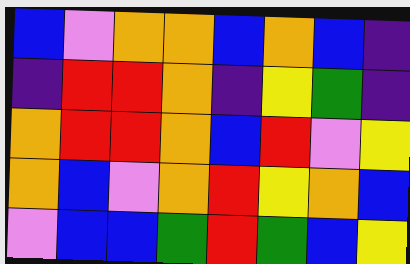[["blue", "violet", "orange", "orange", "blue", "orange", "blue", "indigo"], ["indigo", "red", "red", "orange", "indigo", "yellow", "green", "indigo"], ["orange", "red", "red", "orange", "blue", "red", "violet", "yellow"], ["orange", "blue", "violet", "orange", "red", "yellow", "orange", "blue"], ["violet", "blue", "blue", "green", "red", "green", "blue", "yellow"]]